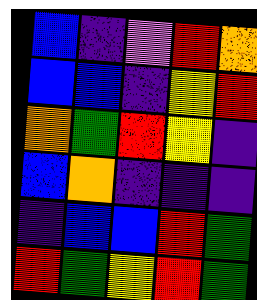[["blue", "indigo", "violet", "red", "orange"], ["blue", "blue", "indigo", "yellow", "red"], ["orange", "green", "red", "yellow", "indigo"], ["blue", "orange", "indigo", "indigo", "indigo"], ["indigo", "blue", "blue", "red", "green"], ["red", "green", "yellow", "red", "green"]]